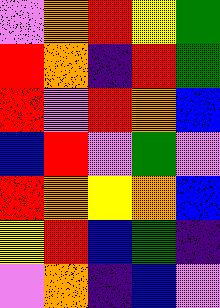[["violet", "orange", "red", "yellow", "green"], ["red", "orange", "indigo", "red", "green"], ["red", "violet", "red", "orange", "blue"], ["blue", "red", "violet", "green", "violet"], ["red", "orange", "yellow", "orange", "blue"], ["yellow", "red", "blue", "green", "indigo"], ["violet", "orange", "indigo", "blue", "violet"]]